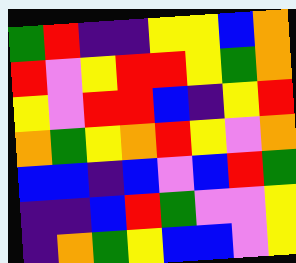[["green", "red", "indigo", "indigo", "yellow", "yellow", "blue", "orange"], ["red", "violet", "yellow", "red", "red", "yellow", "green", "orange"], ["yellow", "violet", "red", "red", "blue", "indigo", "yellow", "red"], ["orange", "green", "yellow", "orange", "red", "yellow", "violet", "orange"], ["blue", "blue", "indigo", "blue", "violet", "blue", "red", "green"], ["indigo", "indigo", "blue", "red", "green", "violet", "violet", "yellow"], ["indigo", "orange", "green", "yellow", "blue", "blue", "violet", "yellow"]]